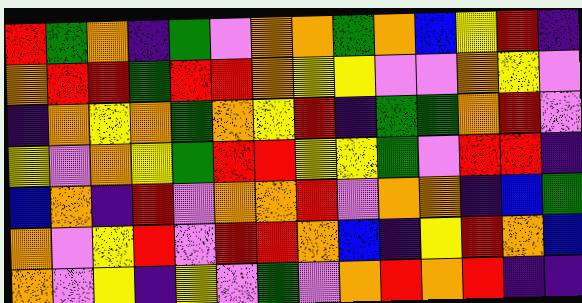[["red", "green", "orange", "indigo", "green", "violet", "orange", "orange", "green", "orange", "blue", "yellow", "red", "indigo"], ["orange", "red", "red", "green", "red", "red", "orange", "yellow", "yellow", "violet", "violet", "orange", "yellow", "violet"], ["indigo", "orange", "yellow", "orange", "green", "orange", "yellow", "red", "indigo", "green", "green", "orange", "red", "violet"], ["yellow", "violet", "orange", "yellow", "green", "red", "red", "yellow", "yellow", "green", "violet", "red", "red", "indigo"], ["blue", "orange", "indigo", "red", "violet", "orange", "orange", "red", "violet", "orange", "orange", "indigo", "blue", "green"], ["orange", "violet", "yellow", "red", "violet", "red", "red", "orange", "blue", "indigo", "yellow", "red", "orange", "blue"], ["orange", "violet", "yellow", "indigo", "yellow", "violet", "green", "violet", "orange", "red", "orange", "red", "indigo", "indigo"]]